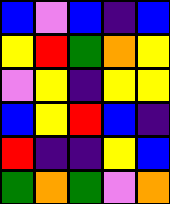[["blue", "violet", "blue", "indigo", "blue"], ["yellow", "red", "green", "orange", "yellow"], ["violet", "yellow", "indigo", "yellow", "yellow"], ["blue", "yellow", "red", "blue", "indigo"], ["red", "indigo", "indigo", "yellow", "blue"], ["green", "orange", "green", "violet", "orange"]]